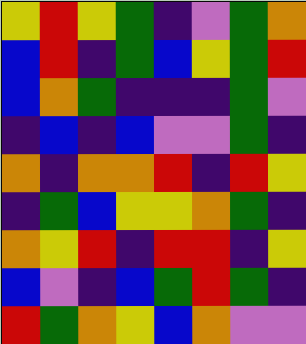[["yellow", "red", "yellow", "green", "indigo", "violet", "green", "orange"], ["blue", "red", "indigo", "green", "blue", "yellow", "green", "red"], ["blue", "orange", "green", "indigo", "indigo", "indigo", "green", "violet"], ["indigo", "blue", "indigo", "blue", "violet", "violet", "green", "indigo"], ["orange", "indigo", "orange", "orange", "red", "indigo", "red", "yellow"], ["indigo", "green", "blue", "yellow", "yellow", "orange", "green", "indigo"], ["orange", "yellow", "red", "indigo", "red", "red", "indigo", "yellow"], ["blue", "violet", "indigo", "blue", "green", "red", "green", "indigo"], ["red", "green", "orange", "yellow", "blue", "orange", "violet", "violet"]]